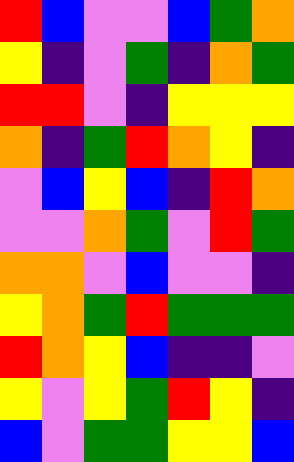[["red", "blue", "violet", "violet", "blue", "green", "orange"], ["yellow", "indigo", "violet", "green", "indigo", "orange", "green"], ["red", "red", "violet", "indigo", "yellow", "yellow", "yellow"], ["orange", "indigo", "green", "red", "orange", "yellow", "indigo"], ["violet", "blue", "yellow", "blue", "indigo", "red", "orange"], ["violet", "violet", "orange", "green", "violet", "red", "green"], ["orange", "orange", "violet", "blue", "violet", "violet", "indigo"], ["yellow", "orange", "green", "red", "green", "green", "green"], ["red", "orange", "yellow", "blue", "indigo", "indigo", "violet"], ["yellow", "violet", "yellow", "green", "red", "yellow", "indigo"], ["blue", "violet", "green", "green", "yellow", "yellow", "blue"]]